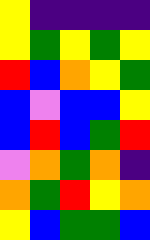[["yellow", "indigo", "indigo", "indigo", "indigo"], ["yellow", "green", "yellow", "green", "yellow"], ["red", "blue", "orange", "yellow", "green"], ["blue", "violet", "blue", "blue", "yellow"], ["blue", "red", "blue", "green", "red"], ["violet", "orange", "green", "orange", "indigo"], ["orange", "green", "red", "yellow", "orange"], ["yellow", "blue", "green", "green", "blue"]]